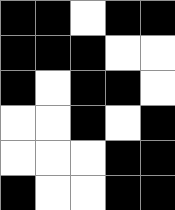[["black", "black", "white", "black", "black"], ["black", "black", "black", "white", "white"], ["black", "white", "black", "black", "white"], ["white", "white", "black", "white", "black"], ["white", "white", "white", "black", "black"], ["black", "white", "white", "black", "black"]]